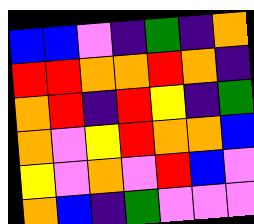[["blue", "blue", "violet", "indigo", "green", "indigo", "orange"], ["red", "red", "orange", "orange", "red", "orange", "indigo"], ["orange", "red", "indigo", "red", "yellow", "indigo", "green"], ["orange", "violet", "yellow", "red", "orange", "orange", "blue"], ["yellow", "violet", "orange", "violet", "red", "blue", "violet"], ["orange", "blue", "indigo", "green", "violet", "violet", "violet"]]